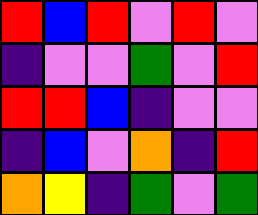[["red", "blue", "red", "violet", "red", "violet"], ["indigo", "violet", "violet", "green", "violet", "red"], ["red", "red", "blue", "indigo", "violet", "violet"], ["indigo", "blue", "violet", "orange", "indigo", "red"], ["orange", "yellow", "indigo", "green", "violet", "green"]]